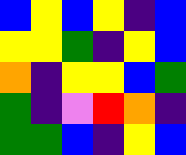[["blue", "yellow", "blue", "yellow", "indigo", "blue"], ["yellow", "yellow", "green", "indigo", "yellow", "blue"], ["orange", "indigo", "yellow", "yellow", "blue", "green"], ["green", "indigo", "violet", "red", "orange", "indigo"], ["green", "green", "blue", "indigo", "yellow", "blue"]]